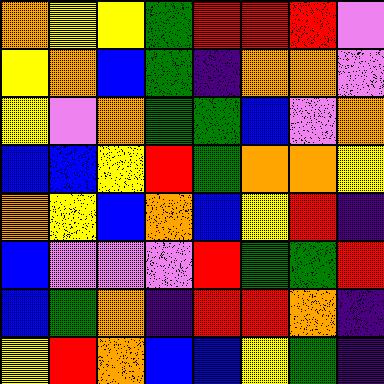[["orange", "yellow", "yellow", "green", "red", "red", "red", "violet"], ["yellow", "orange", "blue", "green", "indigo", "orange", "orange", "violet"], ["yellow", "violet", "orange", "green", "green", "blue", "violet", "orange"], ["blue", "blue", "yellow", "red", "green", "orange", "orange", "yellow"], ["orange", "yellow", "blue", "orange", "blue", "yellow", "red", "indigo"], ["blue", "violet", "violet", "violet", "red", "green", "green", "red"], ["blue", "green", "orange", "indigo", "red", "red", "orange", "indigo"], ["yellow", "red", "orange", "blue", "blue", "yellow", "green", "indigo"]]